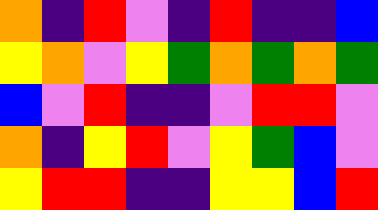[["orange", "indigo", "red", "violet", "indigo", "red", "indigo", "indigo", "blue"], ["yellow", "orange", "violet", "yellow", "green", "orange", "green", "orange", "green"], ["blue", "violet", "red", "indigo", "indigo", "violet", "red", "red", "violet"], ["orange", "indigo", "yellow", "red", "violet", "yellow", "green", "blue", "violet"], ["yellow", "red", "red", "indigo", "indigo", "yellow", "yellow", "blue", "red"]]